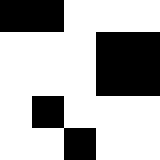[["black", "black", "white", "white", "white"], ["white", "white", "white", "black", "black"], ["white", "white", "white", "black", "black"], ["white", "black", "white", "white", "white"], ["white", "white", "black", "white", "white"]]